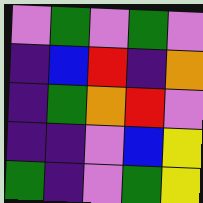[["violet", "green", "violet", "green", "violet"], ["indigo", "blue", "red", "indigo", "orange"], ["indigo", "green", "orange", "red", "violet"], ["indigo", "indigo", "violet", "blue", "yellow"], ["green", "indigo", "violet", "green", "yellow"]]